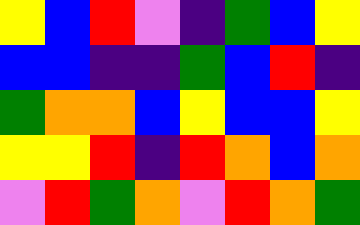[["yellow", "blue", "red", "violet", "indigo", "green", "blue", "yellow"], ["blue", "blue", "indigo", "indigo", "green", "blue", "red", "indigo"], ["green", "orange", "orange", "blue", "yellow", "blue", "blue", "yellow"], ["yellow", "yellow", "red", "indigo", "red", "orange", "blue", "orange"], ["violet", "red", "green", "orange", "violet", "red", "orange", "green"]]